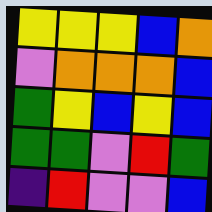[["yellow", "yellow", "yellow", "blue", "orange"], ["violet", "orange", "orange", "orange", "blue"], ["green", "yellow", "blue", "yellow", "blue"], ["green", "green", "violet", "red", "green"], ["indigo", "red", "violet", "violet", "blue"]]